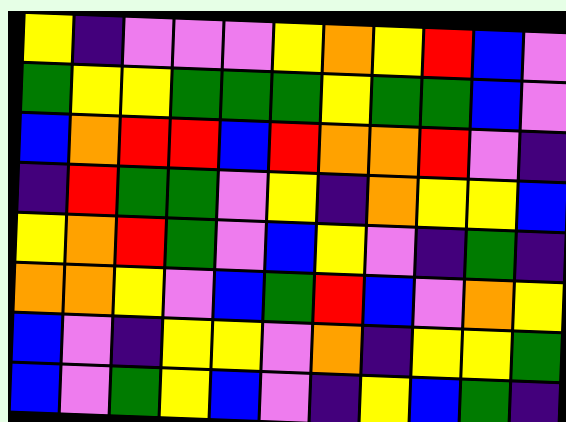[["yellow", "indigo", "violet", "violet", "violet", "yellow", "orange", "yellow", "red", "blue", "violet"], ["green", "yellow", "yellow", "green", "green", "green", "yellow", "green", "green", "blue", "violet"], ["blue", "orange", "red", "red", "blue", "red", "orange", "orange", "red", "violet", "indigo"], ["indigo", "red", "green", "green", "violet", "yellow", "indigo", "orange", "yellow", "yellow", "blue"], ["yellow", "orange", "red", "green", "violet", "blue", "yellow", "violet", "indigo", "green", "indigo"], ["orange", "orange", "yellow", "violet", "blue", "green", "red", "blue", "violet", "orange", "yellow"], ["blue", "violet", "indigo", "yellow", "yellow", "violet", "orange", "indigo", "yellow", "yellow", "green"], ["blue", "violet", "green", "yellow", "blue", "violet", "indigo", "yellow", "blue", "green", "indigo"]]